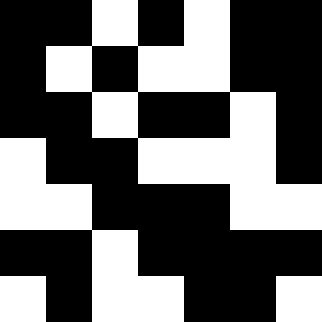[["black", "black", "white", "black", "white", "black", "black"], ["black", "white", "black", "white", "white", "black", "black"], ["black", "black", "white", "black", "black", "white", "black"], ["white", "black", "black", "white", "white", "white", "black"], ["white", "white", "black", "black", "black", "white", "white"], ["black", "black", "white", "black", "black", "black", "black"], ["white", "black", "white", "white", "black", "black", "white"]]